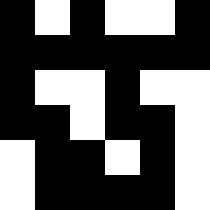[["black", "white", "black", "white", "white", "black"], ["black", "black", "black", "black", "black", "black"], ["black", "white", "white", "black", "white", "white"], ["black", "black", "white", "black", "black", "white"], ["white", "black", "black", "white", "black", "white"], ["white", "black", "black", "black", "black", "white"]]